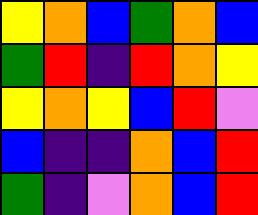[["yellow", "orange", "blue", "green", "orange", "blue"], ["green", "red", "indigo", "red", "orange", "yellow"], ["yellow", "orange", "yellow", "blue", "red", "violet"], ["blue", "indigo", "indigo", "orange", "blue", "red"], ["green", "indigo", "violet", "orange", "blue", "red"]]